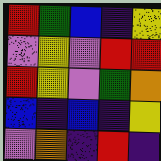[["red", "green", "blue", "indigo", "yellow"], ["violet", "yellow", "violet", "red", "red"], ["red", "yellow", "violet", "green", "orange"], ["blue", "indigo", "blue", "indigo", "yellow"], ["violet", "orange", "indigo", "red", "indigo"]]